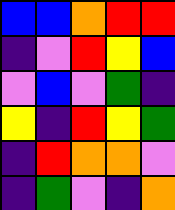[["blue", "blue", "orange", "red", "red"], ["indigo", "violet", "red", "yellow", "blue"], ["violet", "blue", "violet", "green", "indigo"], ["yellow", "indigo", "red", "yellow", "green"], ["indigo", "red", "orange", "orange", "violet"], ["indigo", "green", "violet", "indigo", "orange"]]